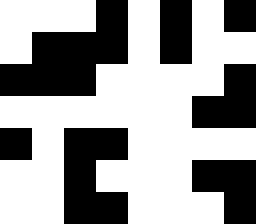[["white", "white", "white", "black", "white", "black", "white", "black"], ["white", "black", "black", "black", "white", "black", "white", "white"], ["black", "black", "black", "white", "white", "white", "white", "black"], ["white", "white", "white", "white", "white", "white", "black", "black"], ["black", "white", "black", "black", "white", "white", "white", "white"], ["white", "white", "black", "white", "white", "white", "black", "black"], ["white", "white", "black", "black", "white", "white", "white", "black"]]